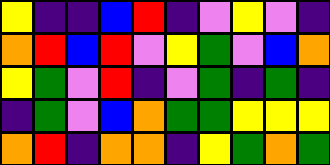[["yellow", "indigo", "indigo", "blue", "red", "indigo", "violet", "yellow", "violet", "indigo"], ["orange", "red", "blue", "red", "violet", "yellow", "green", "violet", "blue", "orange"], ["yellow", "green", "violet", "red", "indigo", "violet", "green", "indigo", "green", "indigo"], ["indigo", "green", "violet", "blue", "orange", "green", "green", "yellow", "yellow", "yellow"], ["orange", "red", "indigo", "orange", "orange", "indigo", "yellow", "green", "orange", "green"]]